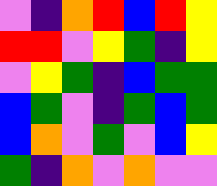[["violet", "indigo", "orange", "red", "blue", "red", "yellow"], ["red", "red", "violet", "yellow", "green", "indigo", "yellow"], ["violet", "yellow", "green", "indigo", "blue", "green", "green"], ["blue", "green", "violet", "indigo", "green", "blue", "green"], ["blue", "orange", "violet", "green", "violet", "blue", "yellow"], ["green", "indigo", "orange", "violet", "orange", "violet", "violet"]]